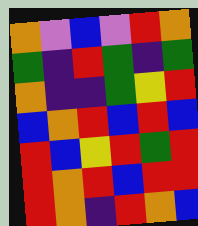[["orange", "violet", "blue", "violet", "red", "orange"], ["green", "indigo", "red", "green", "indigo", "green"], ["orange", "indigo", "indigo", "green", "yellow", "red"], ["blue", "orange", "red", "blue", "red", "blue"], ["red", "blue", "yellow", "red", "green", "red"], ["red", "orange", "red", "blue", "red", "red"], ["red", "orange", "indigo", "red", "orange", "blue"]]